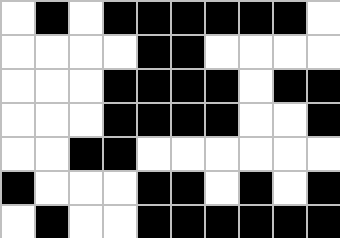[["white", "black", "white", "black", "black", "black", "black", "black", "black", "white"], ["white", "white", "white", "white", "black", "black", "white", "white", "white", "white"], ["white", "white", "white", "black", "black", "black", "black", "white", "black", "black"], ["white", "white", "white", "black", "black", "black", "black", "white", "white", "black"], ["white", "white", "black", "black", "white", "white", "white", "white", "white", "white"], ["black", "white", "white", "white", "black", "black", "white", "black", "white", "black"], ["white", "black", "white", "white", "black", "black", "black", "black", "black", "black"]]